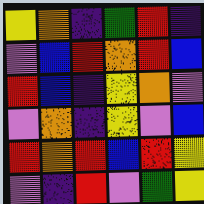[["yellow", "orange", "indigo", "green", "red", "indigo"], ["violet", "blue", "red", "orange", "red", "blue"], ["red", "blue", "indigo", "yellow", "orange", "violet"], ["violet", "orange", "indigo", "yellow", "violet", "blue"], ["red", "orange", "red", "blue", "red", "yellow"], ["violet", "indigo", "red", "violet", "green", "yellow"]]